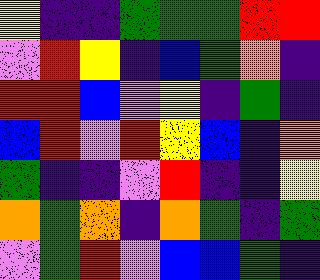[["yellow", "indigo", "indigo", "green", "green", "green", "red", "red"], ["violet", "red", "yellow", "indigo", "blue", "green", "orange", "indigo"], ["red", "red", "blue", "violet", "yellow", "indigo", "green", "indigo"], ["blue", "red", "violet", "red", "yellow", "blue", "indigo", "orange"], ["green", "indigo", "indigo", "violet", "red", "indigo", "indigo", "yellow"], ["orange", "green", "orange", "indigo", "orange", "green", "indigo", "green"], ["violet", "green", "red", "violet", "blue", "blue", "green", "indigo"]]